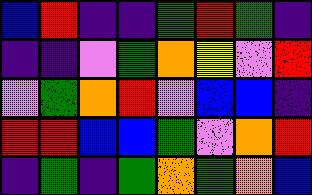[["blue", "red", "indigo", "indigo", "green", "red", "green", "indigo"], ["indigo", "indigo", "violet", "green", "orange", "yellow", "violet", "red"], ["violet", "green", "orange", "red", "violet", "blue", "blue", "indigo"], ["red", "red", "blue", "blue", "green", "violet", "orange", "red"], ["indigo", "green", "indigo", "green", "orange", "green", "orange", "blue"]]